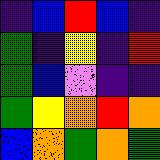[["indigo", "blue", "red", "blue", "indigo"], ["green", "indigo", "yellow", "indigo", "red"], ["green", "blue", "violet", "indigo", "indigo"], ["green", "yellow", "orange", "red", "orange"], ["blue", "orange", "green", "orange", "green"]]